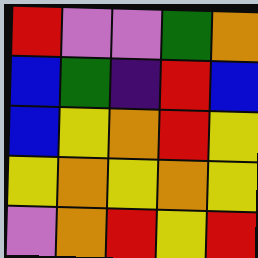[["red", "violet", "violet", "green", "orange"], ["blue", "green", "indigo", "red", "blue"], ["blue", "yellow", "orange", "red", "yellow"], ["yellow", "orange", "yellow", "orange", "yellow"], ["violet", "orange", "red", "yellow", "red"]]